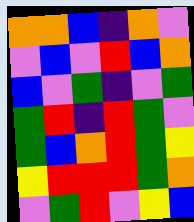[["orange", "orange", "blue", "indigo", "orange", "violet"], ["violet", "blue", "violet", "red", "blue", "orange"], ["blue", "violet", "green", "indigo", "violet", "green"], ["green", "red", "indigo", "red", "green", "violet"], ["green", "blue", "orange", "red", "green", "yellow"], ["yellow", "red", "red", "red", "green", "orange"], ["violet", "green", "red", "violet", "yellow", "blue"]]